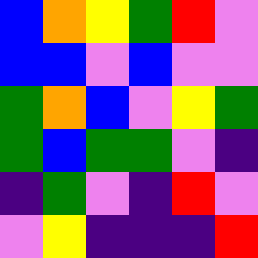[["blue", "orange", "yellow", "green", "red", "violet"], ["blue", "blue", "violet", "blue", "violet", "violet"], ["green", "orange", "blue", "violet", "yellow", "green"], ["green", "blue", "green", "green", "violet", "indigo"], ["indigo", "green", "violet", "indigo", "red", "violet"], ["violet", "yellow", "indigo", "indigo", "indigo", "red"]]